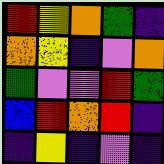[["red", "yellow", "orange", "green", "indigo"], ["orange", "yellow", "indigo", "violet", "orange"], ["green", "violet", "violet", "red", "green"], ["blue", "red", "orange", "red", "indigo"], ["indigo", "yellow", "indigo", "violet", "indigo"]]